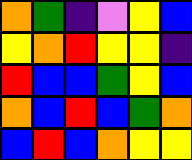[["orange", "green", "indigo", "violet", "yellow", "blue"], ["yellow", "orange", "red", "yellow", "yellow", "indigo"], ["red", "blue", "blue", "green", "yellow", "blue"], ["orange", "blue", "red", "blue", "green", "orange"], ["blue", "red", "blue", "orange", "yellow", "yellow"]]